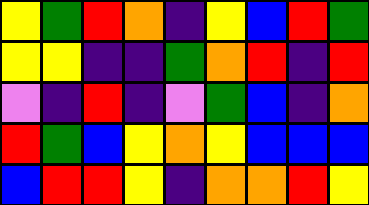[["yellow", "green", "red", "orange", "indigo", "yellow", "blue", "red", "green"], ["yellow", "yellow", "indigo", "indigo", "green", "orange", "red", "indigo", "red"], ["violet", "indigo", "red", "indigo", "violet", "green", "blue", "indigo", "orange"], ["red", "green", "blue", "yellow", "orange", "yellow", "blue", "blue", "blue"], ["blue", "red", "red", "yellow", "indigo", "orange", "orange", "red", "yellow"]]